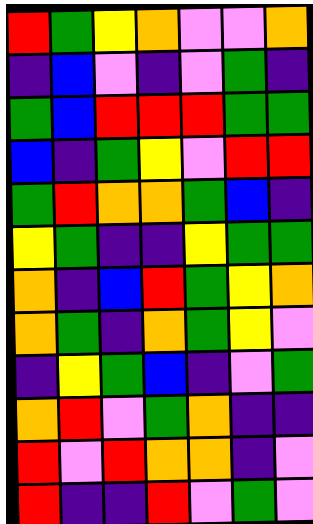[["red", "green", "yellow", "orange", "violet", "violet", "orange"], ["indigo", "blue", "violet", "indigo", "violet", "green", "indigo"], ["green", "blue", "red", "red", "red", "green", "green"], ["blue", "indigo", "green", "yellow", "violet", "red", "red"], ["green", "red", "orange", "orange", "green", "blue", "indigo"], ["yellow", "green", "indigo", "indigo", "yellow", "green", "green"], ["orange", "indigo", "blue", "red", "green", "yellow", "orange"], ["orange", "green", "indigo", "orange", "green", "yellow", "violet"], ["indigo", "yellow", "green", "blue", "indigo", "violet", "green"], ["orange", "red", "violet", "green", "orange", "indigo", "indigo"], ["red", "violet", "red", "orange", "orange", "indigo", "violet"], ["red", "indigo", "indigo", "red", "violet", "green", "violet"]]